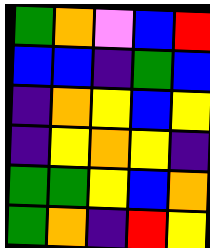[["green", "orange", "violet", "blue", "red"], ["blue", "blue", "indigo", "green", "blue"], ["indigo", "orange", "yellow", "blue", "yellow"], ["indigo", "yellow", "orange", "yellow", "indigo"], ["green", "green", "yellow", "blue", "orange"], ["green", "orange", "indigo", "red", "yellow"]]